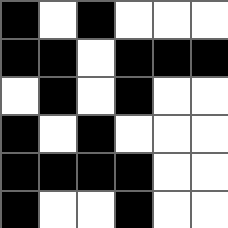[["black", "white", "black", "white", "white", "white"], ["black", "black", "white", "black", "black", "black"], ["white", "black", "white", "black", "white", "white"], ["black", "white", "black", "white", "white", "white"], ["black", "black", "black", "black", "white", "white"], ["black", "white", "white", "black", "white", "white"]]